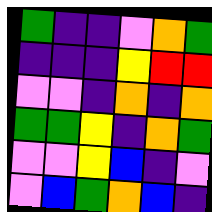[["green", "indigo", "indigo", "violet", "orange", "green"], ["indigo", "indigo", "indigo", "yellow", "red", "red"], ["violet", "violet", "indigo", "orange", "indigo", "orange"], ["green", "green", "yellow", "indigo", "orange", "green"], ["violet", "violet", "yellow", "blue", "indigo", "violet"], ["violet", "blue", "green", "orange", "blue", "indigo"]]